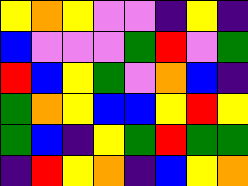[["yellow", "orange", "yellow", "violet", "violet", "indigo", "yellow", "indigo"], ["blue", "violet", "violet", "violet", "green", "red", "violet", "green"], ["red", "blue", "yellow", "green", "violet", "orange", "blue", "indigo"], ["green", "orange", "yellow", "blue", "blue", "yellow", "red", "yellow"], ["green", "blue", "indigo", "yellow", "green", "red", "green", "green"], ["indigo", "red", "yellow", "orange", "indigo", "blue", "yellow", "orange"]]